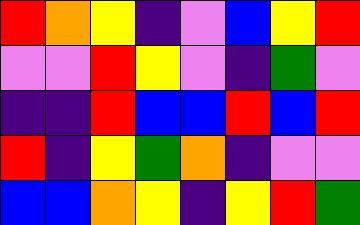[["red", "orange", "yellow", "indigo", "violet", "blue", "yellow", "red"], ["violet", "violet", "red", "yellow", "violet", "indigo", "green", "violet"], ["indigo", "indigo", "red", "blue", "blue", "red", "blue", "red"], ["red", "indigo", "yellow", "green", "orange", "indigo", "violet", "violet"], ["blue", "blue", "orange", "yellow", "indigo", "yellow", "red", "green"]]